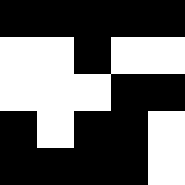[["black", "black", "black", "black", "black"], ["white", "white", "black", "white", "white"], ["white", "white", "white", "black", "black"], ["black", "white", "black", "black", "white"], ["black", "black", "black", "black", "white"]]